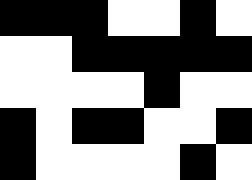[["black", "black", "black", "white", "white", "black", "white"], ["white", "white", "black", "black", "black", "black", "black"], ["white", "white", "white", "white", "black", "white", "white"], ["black", "white", "black", "black", "white", "white", "black"], ["black", "white", "white", "white", "white", "black", "white"]]